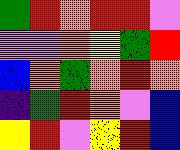[["green", "red", "orange", "red", "red", "violet"], ["violet", "violet", "orange", "yellow", "green", "red"], ["blue", "orange", "green", "orange", "red", "orange"], ["indigo", "green", "red", "orange", "violet", "blue"], ["yellow", "red", "violet", "yellow", "red", "blue"]]